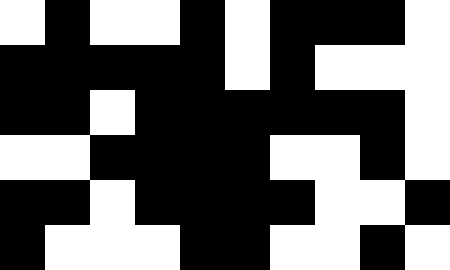[["white", "black", "white", "white", "black", "white", "black", "black", "black", "white"], ["black", "black", "black", "black", "black", "white", "black", "white", "white", "white"], ["black", "black", "white", "black", "black", "black", "black", "black", "black", "white"], ["white", "white", "black", "black", "black", "black", "white", "white", "black", "white"], ["black", "black", "white", "black", "black", "black", "black", "white", "white", "black"], ["black", "white", "white", "white", "black", "black", "white", "white", "black", "white"]]